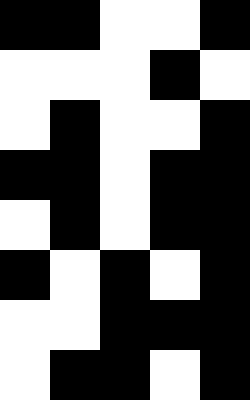[["black", "black", "white", "white", "black"], ["white", "white", "white", "black", "white"], ["white", "black", "white", "white", "black"], ["black", "black", "white", "black", "black"], ["white", "black", "white", "black", "black"], ["black", "white", "black", "white", "black"], ["white", "white", "black", "black", "black"], ["white", "black", "black", "white", "black"]]